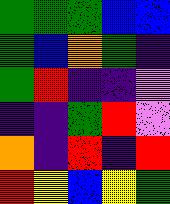[["green", "green", "green", "blue", "blue"], ["green", "blue", "orange", "green", "indigo"], ["green", "red", "indigo", "indigo", "violet"], ["indigo", "indigo", "green", "red", "violet"], ["orange", "indigo", "red", "indigo", "red"], ["red", "yellow", "blue", "yellow", "green"]]